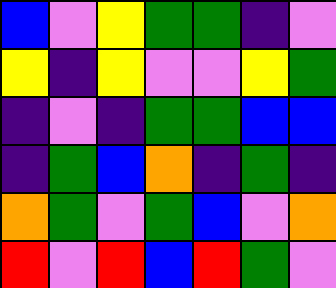[["blue", "violet", "yellow", "green", "green", "indigo", "violet"], ["yellow", "indigo", "yellow", "violet", "violet", "yellow", "green"], ["indigo", "violet", "indigo", "green", "green", "blue", "blue"], ["indigo", "green", "blue", "orange", "indigo", "green", "indigo"], ["orange", "green", "violet", "green", "blue", "violet", "orange"], ["red", "violet", "red", "blue", "red", "green", "violet"]]